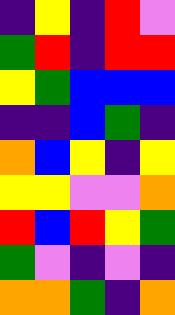[["indigo", "yellow", "indigo", "red", "violet"], ["green", "red", "indigo", "red", "red"], ["yellow", "green", "blue", "blue", "blue"], ["indigo", "indigo", "blue", "green", "indigo"], ["orange", "blue", "yellow", "indigo", "yellow"], ["yellow", "yellow", "violet", "violet", "orange"], ["red", "blue", "red", "yellow", "green"], ["green", "violet", "indigo", "violet", "indigo"], ["orange", "orange", "green", "indigo", "orange"]]